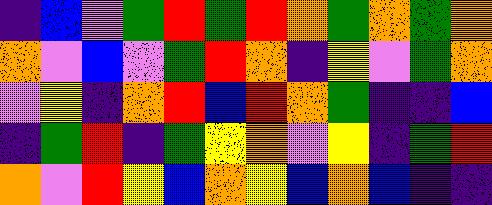[["indigo", "blue", "violet", "green", "red", "green", "red", "orange", "green", "orange", "green", "orange"], ["orange", "violet", "blue", "violet", "green", "red", "orange", "indigo", "yellow", "violet", "green", "orange"], ["violet", "yellow", "indigo", "orange", "red", "blue", "red", "orange", "green", "indigo", "indigo", "blue"], ["indigo", "green", "red", "indigo", "green", "yellow", "orange", "violet", "yellow", "indigo", "green", "red"], ["orange", "violet", "red", "yellow", "blue", "orange", "yellow", "blue", "orange", "blue", "indigo", "indigo"]]